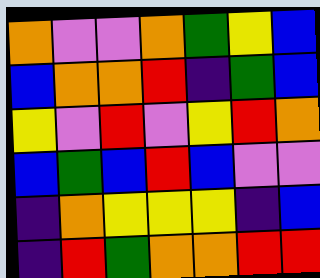[["orange", "violet", "violet", "orange", "green", "yellow", "blue"], ["blue", "orange", "orange", "red", "indigo", "green", "blue"], ["yellow", "violet", "red", "violet", "yellow", "red", "orange"], ["blue", "green", "blue", "red", "blue", "violet", "violet"], ["indigo", "orange", "yellow", "yellow", "yellow", "indigo", "blue"], ["indigo", "red", "green", "orange", "orange", "red", "red"]]